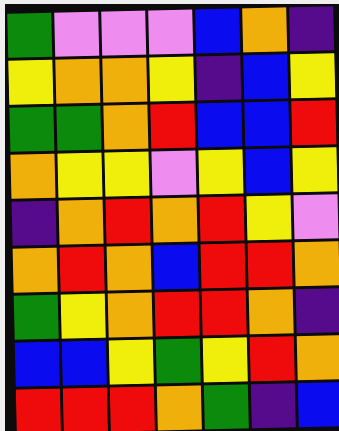[["green", "violet", "violet", "violet", "blue", "orange", "indigo"], ["yellow", "orange", "orange", "yellow", "indigo", "blue", "yellow"], ["green", "green", "orange", "red", "blue", "blue", "red"], ["orange", "yellow", "yellow", "violet", "yellow", "blue", "yellow"], ["indigo", "orange", "red", "orange", "red", "yellow", "violet"], ["orange", "red", "orange", "blue", "red", "red", "orange"], ["green", "yellow", "orange", "red", "red", "orange", "indigo"], ["blue", "blue", "yellow", "green", "yellow", "red", "orange"], ["red", "red", "red", "orange", "green", "indigo", "blue"]]